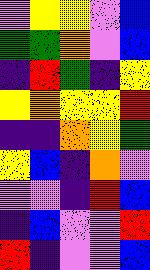[["violet", "yellow", "yellow", "violet", "blue"], ["green", "green", "orange", "violet", "blue"], ["indigo", "red", "green", "indigo", "yellow"], ["yellow", "orange", "yellow", "yellow", "red"], ["indigo", "indigo", "orange", "yellow", "green"], ["yellow", "blue", "indigo", "orange", "violet"], ["violet", "violet", "indigo", "red", "blue"], ["indigo", "blue", "violet", "violet", "red"], ["red", "indigo", "violet", "violet", "blue"]]